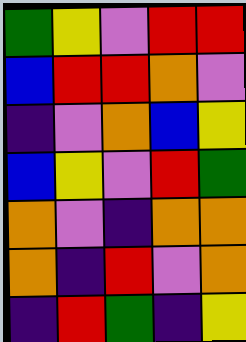[["green", "yellow", "violet", "red", "red"], ["blue", "red", "red", "orange", "violet"], ["indigo", "violet", "orange", "blue", "yellow"], ["blue", "yellow", "violet", "red", "green"], ["orange", "violet", "indigo", "orange", "orange"], ["orange", "indigo", "red", "violet", "orange"], ["indigo", "red", "green", "indigo", "yellow"]]